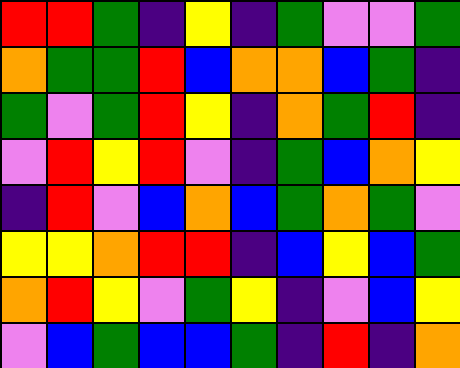[["red", "red", "green", "indigo", "yellow", "indigo", "green", "violet", "violet", "green"], ["orange", "green", "green", "red", "blue", "orange", "orange", "blue", "green", "indigo"], ["green", "violet", "green", "red", "yellow", "indigo", "orange", "green", "red", "indigo"], ["violet", "red", "yellow", "red", "violet", "indigo", "green", "blue", "orange", "yellow"], ["indigo", "red", "violet", "blue", "orange", "blue", "green", "orange", "green", "violet"], ["yellow", "yellow", "orange", "red", "red", "indigo", "blue", "yellow", "blue", "green"], ["orange", "red", "yellow", "violet", "green", "yellow", "indigo", "violet", "blue", "yellow"], ["violet", "blue", "green", "blue", "blue", "green", "indigo", "red", "indigo", "orange"]]